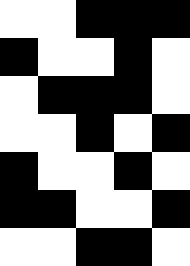[["white", "white", "black", "black", "black"], ["black", "white", "white", "black", "white"], ["white", "black", "black", "black", "white"], ["white", "white", "black", "white", "black"], ["black", "white", "white", "black", "white"], ["black", "black", "white", "white", "black"], ["white", "white", "black", "black", "white"]]